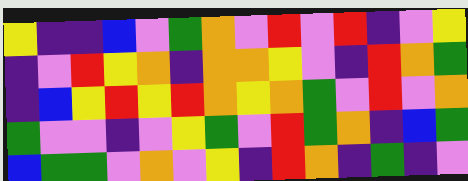[["yellow", "indigo", "indigo", "blue", "violet", "green", "orange", "violet", "red", "violet", "red", "indigo", "violet", "yellow"], ["indigo", "violet", "red", "yellow", "orange", "indigo", "orange", "orange", "yellow", "violet", "indigo", "red", "orange", "green"], ["indigo", "blue", "yellow", "red", "yellow", "red", "orange", "yellow", "orange", "green", "violet", "red", "violet", "orange"], ["green", "violet", "violet", "indigo", "violet", "yellow", "green", "violet", "red", "green", "orange", "indigo", "blue", "green"], ["blue", "green", "green", "violet", "orange", "violet", "yellow", "indigo", "red", "orange", "indigo", "green", "indigo", "violet"]]